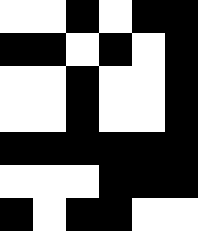[["white", "white", "black", "white", "black", "black"], ["black", "black", "white", "black", "white", "black"], ["white", "white", "black", "white", "white", "black"], ["white", "white", "black", "white", "white", "black"], ["black", "black", "black", "black", "black", "black"], ["white", "white", "white", "black", "black", "black"], ["black", "white", "black", "black", "white", "white"]]